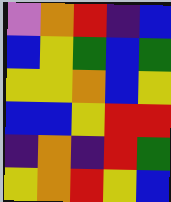[["violet", "orange", "red", "indigo", "blue"], ["blue", "yellow", "green", "blue", "green"], ["yellow", "yellow", "orange", "blue", "yellow"], ["blue", "blue", "yellow", "red", "red"], ["indigo", "orange", "indigo", "red", "green"], ["yellow", "orange", "red", "yellow", "blue"]]